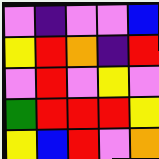[["violet", "indigo", "violet", "violet", "blue"], ["yellow", "red", "orange", "indigo", "red"], ["violet", "red", "violet", "yellow", "violet"], ["green", "red", "red", "red", "yellow"], ["yellow", "blue", "red", "violet", "orange"]]